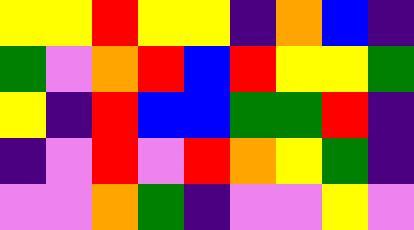[["yellow", "yellow", "red", "yellow", "yellow", "indigo", "orange", "blue", "indigo"], ["green", "violet", "orange", "red", "blue", "red", "yellow", "yellow", "green"], ["yellow", "indigo", "red", "blue", "blue", "green", "green", "red", "indigo"], ["indigo", "violet", "red", "violet", "red", "orange", "yellow", "green", "indigo"], ["violet", "violet", "orange", "green", "indigo", "violet", "violet", "yellow", "violet"]]